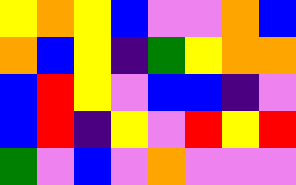[["yellow", "orange", "yellow", "blue", "violet", "violet", "orange", "blue"], ["orange", "blue", "yellow", "indigo", "green", "yellow", "orange", "orange"], ["blue", "red", "yellow", "violet", "blue", "blue", "indigo", "violet"], ["blue", "red", "indigo", "yellow", "violet", "red", "yellow", "red"], ["green", "violet", "blue", "violet", "orange", "violet", "violet", "violet"]]